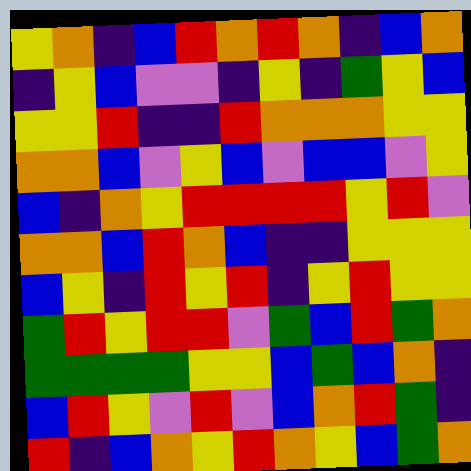[["yellow", "orange", "indigo", "blue", "red", "orange", "red", "orange", "indigo", "blue", "orange"], ["indigo", "yellow", "blue", "violet", "violet", "indigo", "yellow", "indigo", "green", "yellow", "blue"], ["yellow", "yellow", "red", "indigo", "indigo", "red", "orange", "orange", "orange", "yellow", "yellow"], ["orange", "orange", "blue", "violet", "yellow", "blue", "violet", "blue", "blue", "violet", "yellow"], ["blue", "indigo", "orange", "yellow", "red", "red", "red", "red", "yellow", "red", "violet"], ["orange", "orange", "blue", "red", "orange", "blue", "indigo", "indigo", "yellow", "yellow", "yellow"], ["blue", "yellow", "indigo", "red", "yellow", "red", "indigo", "yellow", "red", "yellow", "yellow"], ["green", "red", "yellow", "red", "red", "violet", "green", "blue", "red", "green", "orange"], ["green", "green", "green", "green", "yellow", "yellow", "blue", "green", "blue", "orange", "indigo"], ["blue", "red", "yellow", "violet", "red", "violet", "blue", "orange", "red", "green", "indigo"], ["red", "indigo", "blue", "orange", "yellow", "red", "orange", "yellow", "blue", "green", "orange"]]